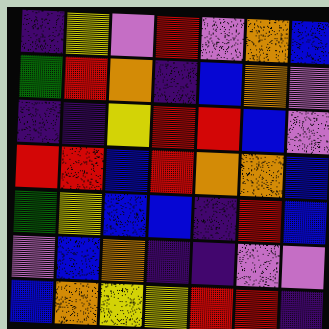[["indigo", "yellow", "violet", "red", "violet", "orange", "blue"], ["green", "red", "orange", "indigo", "blue", "orange", "violet"], ["indigo", "indigo", "yellow", "red", "red", "blue", "violet"], ["red", "red", "blue", "red", "orange", "orange", "blue"], ["green", "yellow", "blue", "blue", "indigo", "red", "blue"], ["violet", "blue", "orange", "indigo", "indigo", "violet", "violet"], ["blue", "orange", "yellow", "yellow", "red", "red", "indigo"]]